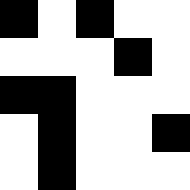[["black", "white", "black", "white", "white"], ["white", "white", "white", "black", "white"], ["black", "black", "white", "white", "white"], ["white", "black", "white", "white", "black"], ["white", "black", "white", "white", "white"]]